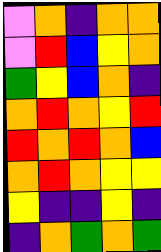[["violet", "orange", "indigo", "orange", "orange"], ["violet", "red", "blue", "yellow", "orange"], ["green", "yellow", "blue", "orange", "indigo"], ["orange", "red", "orange", "yellow", "red"], ["red", "orange", "red", "orange", "blue"], ["orange", "red", "orange", "yellow", "yellow"], ["yellow", "indigo", "indigo", "yellow", "indigo"], ["indigo", "orange", "green", "orange", "green"]]